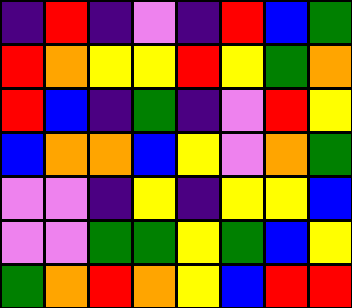[["indigo", "red", "indigo", "violet", "indigo", "red", "blue", "green"], ["red", "orange", "yellow", "yellow", "red", "yellow", "green", "orange"], ["red", "blue", "indigo", "green", "indigo", "violet", "red", "yellow"], ["blue", "orange", "orange", "blue", "yellow", "violet", "orange", "green"], ["violet", "violet", "indigo", "yellow", "indigo", "yellow", "yellow", "blue"], ["violet", "violet", "green", "green", "yellow", "green", "blue", "yellow"], ["green", "orange", "red", "orange", "yellow", "blue", "red", "red"]]